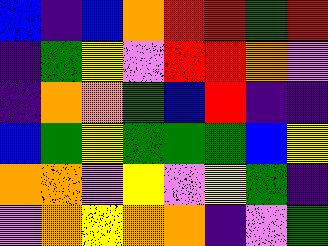[["blue", "indigo", "blue", "orange", "red", "red", "green", "red"], ["indigo", "green", "yellow", "violet", "red", "red", "orange", "violet"], ["indigo", "orange", "orange", "green", "blue", "red", "indigo", "indigo"], ["blue", "green", "yellow", "green", "green", "green", "blue", "yellow"], ["orange", "orange", "violet", "yellow", "violet", "yellow", "green", "indigo"], ["violet", "orange", "yellow", "orange", "orange", "indigo", "violet", "green"]]